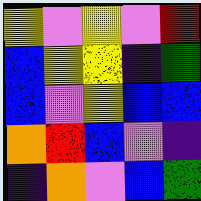[["yellow", "violet", "yellow", "violet", "red"], ["blue", "yellow", "yellow", "indigo", "green"], ["blue", "violet", "yellow", "blue", "blue"], ["orange", "red", "blue", "violet", "indigo"], ["indigo", "orange", "violet", "blue", "green"]]